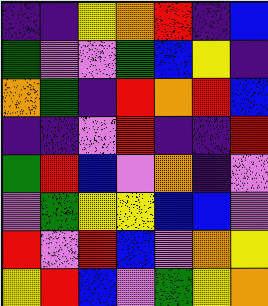[["indigo", "indigo", "yellow", "orange", "red", "indigo", "blue"], ["green", "violet", "violet", "green", "blue", "yellow", "indigo"], ["orange", "green", "indigo", "red", "orange", "red", "blue"], ["indigo", "indigo", "violet", "red", "indigo", "indigo", "red"], ["green", "red", "blue", "violet", "orange", "indigo", "violet"], ["violet", "green", "yellow", "yellow", "blue", "blue", "violet"], ["red", "violet", "red", "blue", "violet", "orange", "yellow"], ["yellow", "red", "blue", "violet", "green", "yellow", "orange"]]